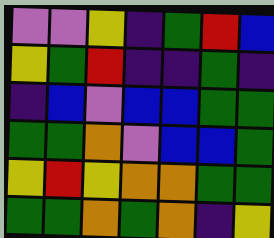[["violet", "violet", "yellow", "indigo", "green", "red", "blue"], ["yellow", "green", "red", "indigo", "indigo", "green", "indigo"], ["indigo", "blue", "violet", "blue", "blue", "green", "green"], ["green", "green", "orange", "violet", "blue", "blue", "green"], ["yellow", "red", "yellow", "orange", "orange", "green", "green"], ["green", "green", "orange", "green", "orange", "indigo", "yellow"]]